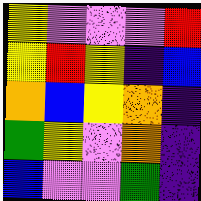[["yellow", "violet", "violet", "violet", "red"], ["yellow", "red", "yellow", "indigo", "blue"], ["orange", "blue", "yellow", "orange", "indigo"], ["green", "yellow", "violet", "orange", "indigo"], ["blue", "violet", "violet", "green", "indigo"]]